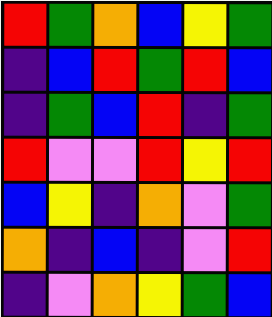[["red", "green", "orange", "blue", "yellow", "green"], ["indigo", "blue", "red", "green", "red", "blue"], ["indigo", "green", "blue", "red", "indigo", "green"], ["red", "violet", "violet", "red", "yellow", "red"], ["blue", "yellow", "indigo", "orange", "violet", "green"], ["orange", "indigo", "blue", "indigo", "violet", "red"], ["indigo", "violet", "orange", "yellow", "green", "blue"]]